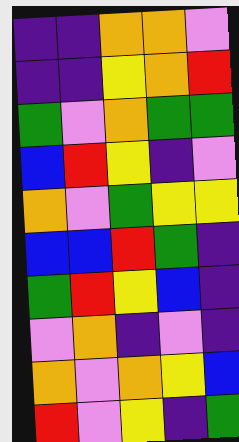[["indigo", "indigo", "orange", "orange", "violet"], ["indigo", "indigo", "yellow", "orange", "red"], ["green", "violet", "orange", "green", "green"], ["blue", "red", "yellow", "indigo", "violet"], ["orange", "violet", "green", "yellow", "yellow"], ["blue", "blue", "red", "green", "indigo"], ["green", "red", "yellow", "blue", "indigo"], ["violet", "orange", "indigo", "violet", "indigo"], ["orange", "violet", "orange", "yellow", "blue"], ["red", "violet", "yellow", "indigo", "green"]]